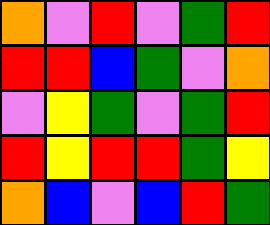[["orange", "violet", "red", "violet", "green", "red"], ["red", "red", "blue", "green", "violet", "orange"], ["violet", "yellow", "green", "violet", "green", "red"], ["red", "yellow", "red", "red", "green", "yellow"], ["orange", "blue", "violet", "blue", "red", "green"]]